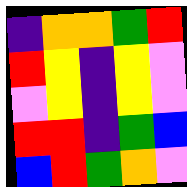[["indigo", "orange", "orange", "green", "red"], ["red", "yellow", "indigo", "yellow", "violet"], ["violet", "yellow", "indigo", "yellow", "violet"], ["red", "red", "indigo", "green", "blue"], ["blue", "red", "green", "orange", "violet"]]